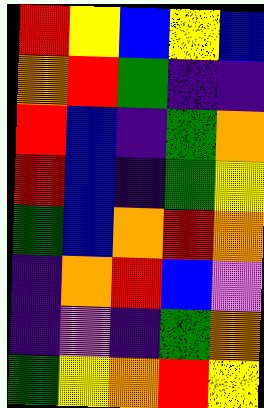[["red", "yellow", "blue", "yellow", "blue"], ["orange", "red", "green", "indigo", "indigo"], ["red", "blue", "indigo", "green", "orange"], ["red", "blue", "indigo", "green", "yellow"], ["green", "blue", "orange", "red", "orange"], ["indigo", "orange", "red", "blue", "violet"], ["indigo", "violet", "indigo", "green", "orange"], ["green", "yellow", "orange", "red", "yellow"]]